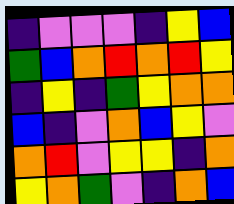[["indigo", "violet", "violet", "violet", "indigo", "yellow", "blue"], ["green", "blue", "orange", "red", "orange", "red", "yellow"], ["indigo", "yellow", "indigo", "green", "yellow", "orange", "orange"], ["blue", "indigo", "violet", "orange", "blue", "yellow", "violet"], ["orange", "red", "violet", "yellow", "yellow", "indigo", "orange"], ["yellow", "orange", "green", "violet", "indigo", "orange", "blue"]]